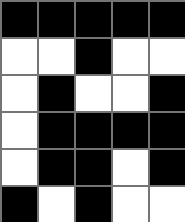[["black", "black", "black", "black", "black"], ["white", "white", "black", "white", "white"], ["white", "black", "white", "white", "black"], ["white", "black", "black", "black", "black"], ["white", "black", "black", "white", "black"], ["black", "white", "black", "white", "white"]]